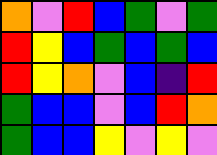[["orange", "violet", "red", "blue", "green", "violet", "green"], ["red", "yellow", "blue", "green", "blue", "green", "blue"], ["red", "yellow", "orange", "violet", "blue", "indigo", "red"], ["green", "blue", "blue", "violet", "blue", "red", "orange"], ["green", "blue", "blue", "yellow", "violet", "yellow", "violet"]]